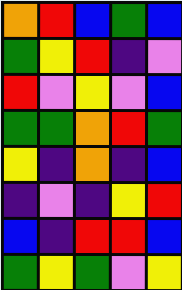[["orange", "red", "blue", "green", "blue"], ["green", "yellow", "red", "indigo", "violet"], ["red", "violet", "yellow", "violet", "blue"], ["green", "green", "orange", "red", "green"], ["yellow", "indigo", "orange", "indigo", "blue"], ["indigo", "violet", "indigo", "yellow", "red"], ["blue", "indigo", "red", "red", "blue"], ["green", "yellow", "green", "violet", "yellow"]]